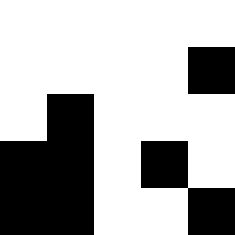[["white", "white", "white", "white", "white"], ["white", "white", "white", "white", "black"], ["white", "black", "white", "white", "white"], ["black", "black", "white", "black", "white"], ["black", "black", "white", "white", "black"]]